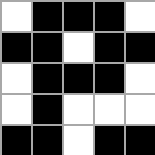[["white", "black", "black", "black", "white"], ["black", "black", "white", "black", "black"], ["white", "black", "black", "black", "white"], ["white", "black", "white", "white", "white"], ["black", "black", "white", "black", "black"]]